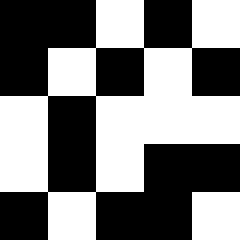[["black", "black", "white", "black", "white"], ["black", "white", "black", "white", "black"], ["white", "black", "white", "white", "white"], ["white", "black", "white", "black", "black"], ["black", "white", "black", "black", "white"]]